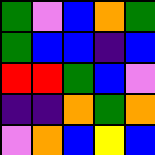[["green", "violet", "blue", "orange", "green"], ["green", "blue", "blue", "indigo", "blue"], ["red", "red", "green", "blue", "violet"], ["indigo", "indigo", "orange", "green", "orange"], ["violet", "orange", "blue", "yellow", "blue"]]